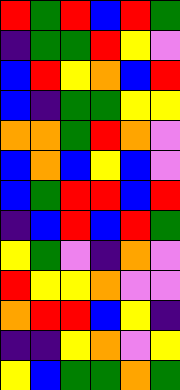[["red", "green", "red", "blue", "red", "green"], ["indigo", "green", "green", "red", "yellow", "violet"], ["blue", "red", "yellow", "orange", "blue", "red"], ["blue", "indigo", "green", "green", "yellow", "yellow"], ["orange", "orange", "green", "red", "orange", "violet"], ["blue", "orange", "blue", "yellow", "blue", "violet"], ["blue", "green", "red", "red", "blue", "red"], ["indigo", "blue", "red", "blue", "red", "green"], ["yellow", "green", "violet", "indigo", "orange", "violet"], ["red", "yellow", "yellow", "orange", "violet", "violet"], ["orange", "red", "red", "blue", "yellow", "indigo"], ["indigo", "indigo", "yellow", "orange", "violet", "yellow"], ["yellow", "blue", "green", "green", "orange", "green"]]